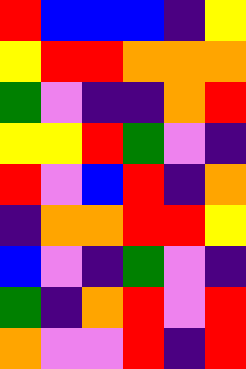[["red", "blue", "blue", "blue", "indigo", "yellow"], ["yellow", "red", "red", "orange", "orange", "orange"], ["green", "violet", "indigo", "indigo", "orange", "red"], ["yellow", "yellow", "red", "green", "violet", "indigo"], ["red", "violet", "blue", "red", "indigo", "orange"], ["indigo", "orange", "orange", "red", "red", "yellow"], ["blue", "violet", "indigo", "green", "violet", "indigo"], ["green", "indigo", "orange", "red", "violet", "red"], ["orange", "violet", "violet", "red", "indigo", "red"]]